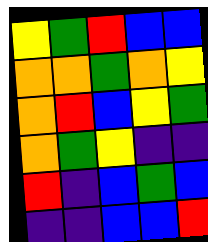[["yellow", "green", "red", "blue", "blue"], ["orange", "orange", "green", "orange", "yellow"], ["orange", "red", "blue", "yellow", "green"], ["orange", "green", "yellow", "indigo", "indigo"], ["red", "indigo", "blue", "green", "blue"], ["indigo", "indigo", "blue", "blue", "red"]]